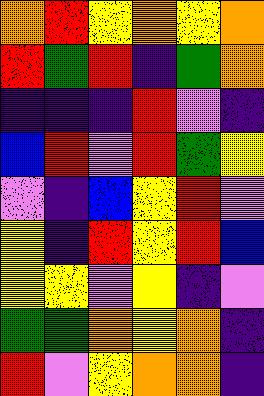[["orange", "red", "yellow", "orange", "yellow", "orange"], ["red", "green", "red", "indigo", "green", "orange"], ["indigo", "indigo", "indigo", "red", "violet", "indigo"], ["blue", "red", "violet", "red", "green", "yellow"], ["violet", "indigo", "blue", "yellow", "red", "violet"], ["yellow", "indigo", "red", "yellow", "red", "blue"], ["yellow", "yellow", "violet", "yellow", "indigo", "violet"], ["green", "green", "orange", "yellow", "orange", "indigo"], ["red", "violet", "yellow", "orange", "orange", "indigo"]]